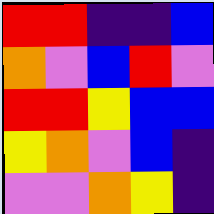[["red", "red", "indigo", "indigo", "blue"], ["orange", "violet", "blue", "red", "violet"], ["red", "red", "yellow", "blue", "blue"], ["yellow", "orange", "violet", "blue", "indigo"], ["violet", "violet", "orange", "yellow", "indigo"]]